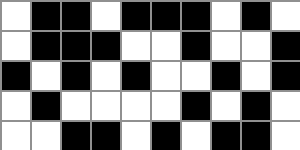[["white", "black", "black", "white", "black", "black", "black", "white", "black", "white"], ["white", "black", "black", "black", "white", "white", "black", "white", "white", "black"], ["black", "white", "black", "white", "black", "white", "white", "black", "white", "black"], ["white", "black", "white", "white", "white", "white", "black", "white", "black", "white"], ["white", "white", "black", "black", "white", "black", "white", "black", "black", "white"]]